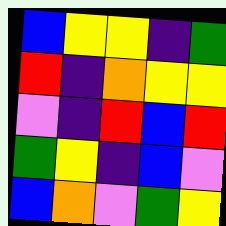[["blue", "yellow", "yellow", "indigo", "green"], ["red", "indigo", "orange", "yellow", "yellow"], ["violet", "indigo", "red", "blue", "red"], ["green", "yellow", "indigo", "blue", "violet"], ["blue", "orange", "violet", "green", "yellow"]]